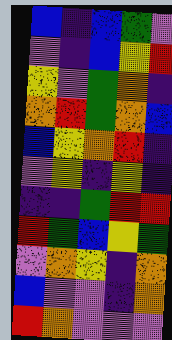[["blue", "indigo", "blue", "green", "violet"], ["violet", "indigo", "blue", "yellow", "red"], ["yellow", "violet", "green", "orange", "indigo"], ["orange", "red", "green", "orange", "blue"], ["blue", "yellow", "orange", "red", "indigo"], ["violet", "yellow", "indigo", "yellow", "indigo"], ["indigo", "indigo", "green", "red", "red"], ["red", "green", "blue", "yellow", "green"], ["violet", "orange", "yellow", "indigo", "orange"], ["blue", "violet", "violet", "indigo", "orange"], ["red", "orange", "violet", "violet", "violet"]]